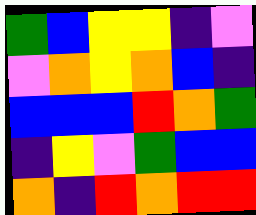[["green", "blue", "yellow", "yellow", "indigo", "violet"], ["violet", "orange", "yellow", "orange", "blue", "indigo"], ["blue", "blue", "blue", "red", "orange", "green"], ["indigo", "yellow", "violet", "green", "blue", "blue"], ["orange", "indigo", "red", "orange", "red", "red"]]